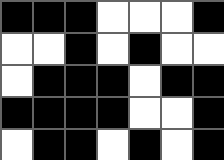[["black", "black", "black", "white", "white", "white", "black"], ["white", "white", "black", "white", "black", "white", "white"], ["white", "black", "black", "black", "white", "black", "black"], ["black", "black", "black", "black", "white", "white", "black"], ["white", "black", "black", "white", "black", "white", "black"]]